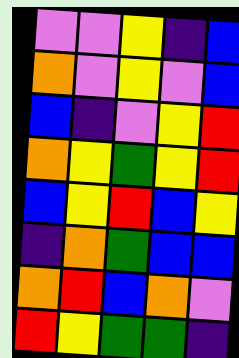[["violet", "violet", "yellow", "indigo", "blue"], ["orange", "violet", "yellow", "violet", "blue"], ["blue", "indigo", "violet", "yellow", "red"], ["orange", "yellow", "green", "yellow", "red"], ["blue", "yellow", "red", "blue", "yellow"], ["indigo", "orange", "green", "blue", "blue"], ["orange", "red", "blue", "orange", "violet"], ["red", "yellow", "green", "green", "indigo"]]